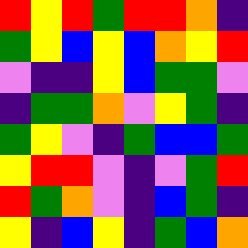[["red", "yellow", "red", "green", "red", "red", "orange", "indigo"], ["green", "yellow", "blue", "yellow", "blue", "orange", "yellow", "red"], ["violet", "indigo", "indigo", "yellow", "blue", "green", "green", "violet"], ["indigo", "green", "green", "orange", "violet", "yellow", "green", "indigo"], ["green", "yellow", "violet", "indigo", "green", "blue", "blue", "green"], ["yellow", "red", "red", "violet", "indigo", "violet", "green", "red"], ["red", "green", "orange", "violet", "indigo", "blue", "green", "indigo"], ["yellow", "indigo", "blue", "yellow", "indigo", "green", "blue", "orange"]]